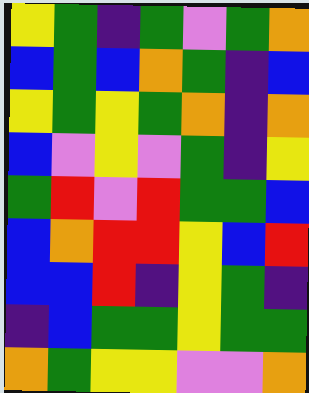[["yellow", "green", "indigo", "green", "violet", "green", "orange"], ["blue", "green", "blue", "orange", "green", "indigo", "blue"], ["yellow", "green", "yellow", "green", "orange", "indigo", "orange"], ["blue", "violet", "yellow", "violet", "green", "indigo", "yellow"], ["green", "red", "violet", "red", "green", "green", "blue"], ["blue", "orange", "red", "red", "yellow", "blue", "red"], ["blue", "blue", "red", "indigo", "yellow", "green", "indigo"], ["indigo", "blue", "green", "green", "yellow", "green", "green"], ["orange", "green", "yellow", "yellow", "violet", "violet", "orange"]]